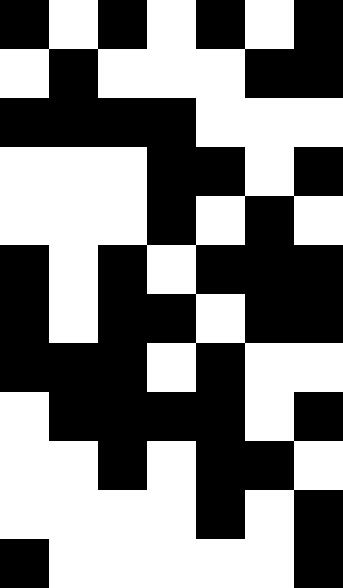[["black", "white", "black", "white", "black", "white", "black"], ["white", "black", "white", "white", "white", "black", "black"], ["black", "black", "black", "black", "white", "white", "white"], ["white", "white", "white", "black", "black", "white", "black"], ["white", "white", "white", "black", "white", "black", "white"], ["black", "white", "black", "white", "black", "black", "black"], ["black", "white", "black", "black", "white", "black", "black"], ["black", "black", "black", "white", "black", "white", "white"], ["white", "black", "black", "black", "black", "white", "black"], ["white", "white", "black", "white", "black", "black", "white"], ["white", "white", "white", "white", "black", "white", "black"], ["black", "white", "white", "white", "white", "white", "black"]]